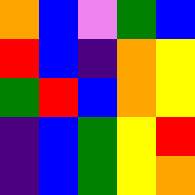[["orange", "blue", "violet", "green", "blue"], ["red", "blue", "indigo", "orange", "yellow"], ["green", "red", "blue", "orange", "yellow"], ["indigo", "blue", "green", "yellow", "red"], ["indigo", "blue", "green", "yellow", "orange"]]